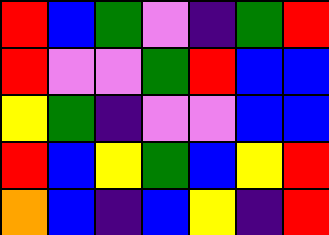[["red", "blue", "green", "violet", "indigo", "green", "red"], ["red", "violet", "violet", "green", "red", "blue", "blue"], ["yellow", "green", "indigo", "violet", "violet", "blue", "blue"], ["red", "blue", "yellow", "green", "blue", "yellow", "red"], ["orange", "blue", "indigo", "blue", "yellow", "indigo", "red"]]